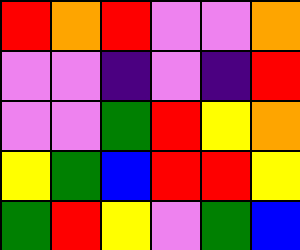[["red", "orange", "red", "violet", "violet", "orange"], ["violet", "violet", "indigo", "violet", "indigo", "red"], ["violet", "violet", "green", "red", "yellow", "orange"], ["yellow", "green", "blue", "red", "red", "yellow"], ["green", "red", "yellow", "violet", "green", "blue"]]